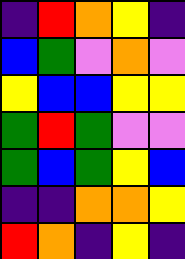[["indigo", "red", "orange", "yellow", "indigo"], ["blue", "green", "violet", "orange", "violet"], ["yellow", "blue", "blue", "yellow", "yellow"], ["green", "red", "green", "violet", "violet"], ["green", "blue", "green", "yellow", "blue"], ["indigo", "indigo", "orange", "orange", "yellow"], ["red", "orange", "indigo", "yellow", "indigo"]]